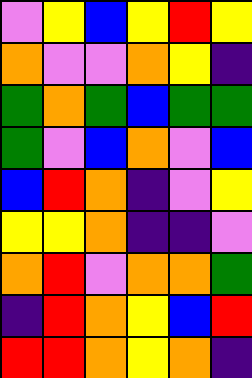[["violet", "yellow", "blue", "yellow", "red", "yellow"], ["orange", "violet", "violet", "orange", "yellow", "indigo"], ["green", "orange", "green", "blue", "green", "green"], ["green", "violet", "blue", "orange", "violet", "blue"], ["blue", "red", "orange", "indigo", "violet", "yellow"], ["yellow", "yellow", "orange", "indigo", "indigo", "violet"], ["orange", "red", "violet", "orange", "orange", "green"], ["indigo", "red", "orange", "yellow", "blue", "red"], ["red", "red", "orange", "yellow", "orange", "indigo"]]